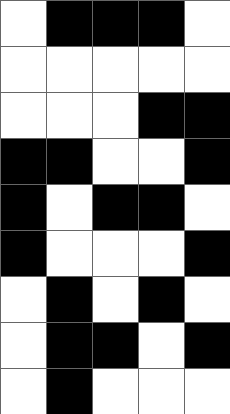[["white", "black", "black", "black", "white"], ["white", "white", "white", "white", "white"], ["white", "white", "white", "black", "black"], ["black", "black", "white", "white", "black"], ["black", "white", "black", "black", "white"], ["black", "white", "white", "white", "black"], ["white", "black", "white", "black", "white"], ["white", "black", "black", "white", "black"], ["white", "black", "white", "white", "white"]]